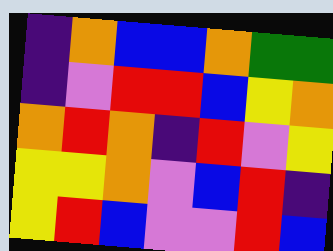[["indigo", "orange", "blue", "blue", "orange", "green", "green"], ["indigo", "violet", "red", "red", "blue", "yellow", "orange"], ["orange", "red", "orange", "indigo", "red", "violet", "yellow"], ["yellow", "yellow", "orange", "violet", "blue", "red", "indigo"], ["yellow", "red", "blue", "violet", "violet", "red", "blue"]]